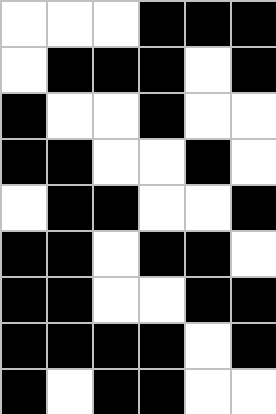[["white", "white", "white", "black", "black", "black"], ["white", "black", "black", "black", "white", "black"], ["black", "white", "white", "black", "white", "white"], ["black", "black", "white", "white", "black", "white"], ["white", "black", "black", "white", "white", "black"], ["black", "black", "white", "black", "black", "white"], ["black", "black", "white", "white", "black", "black"], ["black", "black", "black", "black", "white", "black"], ["black", "white", "black", "black", "white", "white"]]